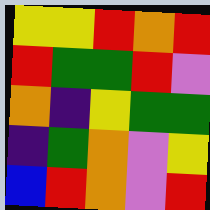[["yellow", "yellow", "red", "orange", "red"], ["red", "green", "green", "red", "violet"], ["orange", "indigo", "yellow", "green", "green"], ["indigo", "green", "orange", "violet", "yellow"], ["blue", "red", "orange", "violet", "red"]]